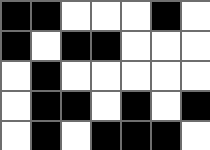[["black", "black", "white", "white", "white", "black", "white"], ["black", "white", "black", "black", "white", "white", "white"], ["white", "black", "white", "white", "white", "white", "white"], ["white", "black", "black", "white", "black", "white", "black"], ["white", "black", "white", "black", "black", "black", "white"]]